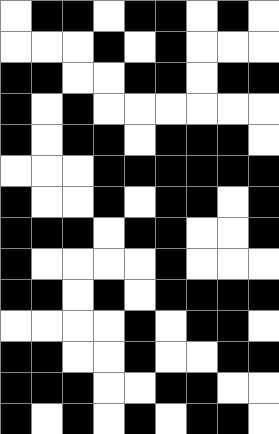[["white", "black", "black", "white", "black", "black", "white", "black", "white"], ["white", "white", "white", "black", "white", "black", "white", "white", "white"], ["black", "black", "white", "white", "black", "black", "white", "black", "black"], ["black", "white", "black", "white", "white", "white", "white", "white", "white"], ["black", "white", "black", "black", "white", "black", "black", "black", "white"], ["white", "white", "white", "black", "black", "black", "black", "black", "black"], ["black", "white", "white", "black", "white", "black", "black", "white", "black"], ["black", "black", "black", "white", "black", "black", "white", "white", "black"], ["black", "white", "white", "white", "white", "black", "white", "white", "white"], ["black", "black", "white", "black", "white", "black", "black", "black", "black"], ["white", "white", "white", "white", "black", "white", "black", "black", "white"], ["black", "black", "white", "white", "black", "white", "white", "black", "black"], ["black", "black", "black", "white", "white", "black", "black", "white", "white"], ["black", "white", "black", "white", "black", "white", "black", "black", "white"]]